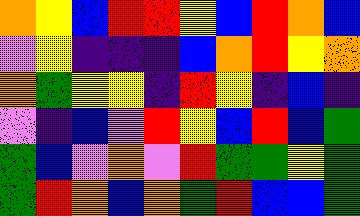[["orange", "yellow", "blue", "red", "red", "yellow", "blue", "red", "orange", "blue"], ["violet", "yellow", "indigo", "indigo", "indigo", "blue", "orange", "red", "yellow", "orange"], ["orange", "green", "yellow", "yellow", "indigo", "red", "yellow", "indigo", "blue", "indigo"], ["violet", "indigo", "blue", "violet", "red", "yellow", "blue", "red", "blue", "green"], ["green", "blue", "violet", "orange", "violet", "red", "green", "green", "yellow", "green"], ["green", "red", "orange", "blue", "orange", "green", "red", "blue", "blue", "green"]]